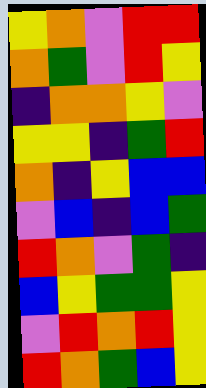[["yellow", "orange", "violet", "red", "red"], ["orange", "green", "violet", "red", "yellow"], ["indigo", "orange", "orange", "yellow", "violet"], ["yellow", "yellow", "indigo", "green", "red"], ["orange", "indigo", "yellow", "blue", "blue"], ["violet", "blue", "indigo", "blue", "green"], ["red", "orange", "violet", "green", "indigo"], ["blue", "yellow", "green", "green", "yellow"], ["violet", "red", "orange", "red", "yellow"], ["red", "orange", "green", "blue", "yellow"]]